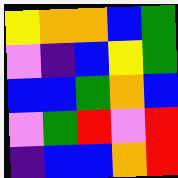[["yellow", "orange", "orange", "blue", "green"], ["violet", "indigo", "blue", "yellow", "green"], ["blue", "blue", "green", "orange", "blue"], ["violet", "green", "red", "violet", "red"], ["indigo", "blue", "blue", "orange", "red"]]